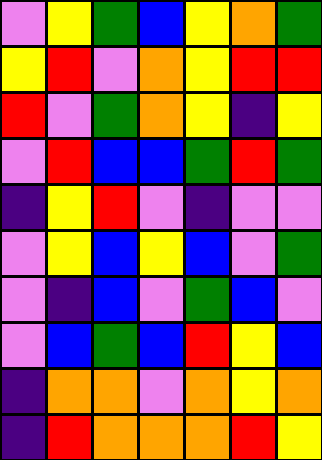[["violet", "yellow", "green", "blue", "yellow", "orange", "green"], ["yellow", "red", "violet", "orange", "yellow", "red", "red"], ["red", "violet", "green", "orange", "yellow", "indigo", "yellow"], ["violet", "red", "blue", "blue", "green", "red", "green"], ["indigo", "yellow", "red", "violet", "indigo", "violet", "violet"], ["violet", "yellow", "blue", "yellow", "blue", "violet", "green"], ["violet", "indigo", "blue", "violet", "green", "blue", "violet"], ["violet", "blue", "green", "blue", "red", "yellow", "blue"], ["indigo", "orange", "orange", "violet", "orange", "yellow", "orange"], ["indigo", "red", "orange", "orange", "orange", "red", "yellow"]]